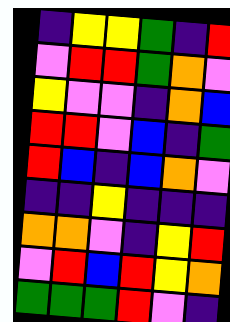[["indigo", "yellow", "yellow", "green", "indigo", "red"], ["violet", "red", "red", "green", "orange", "violet"], ["yellow", "violet", "violet", "indigo", "orange", "blue"], ["red", "red", "violet", "blue", "indigo", "green"], ["red", "blue", "indigo", "blue", "orange", "violet"], ["indigo", "indigo", "yellow", "indigo", "indigo", "indigo"], ["orange", "orange", "violet", "indigo", "yellow", "red"], ["violet", "red", "blue", "red", "yellow", "orange"], ["green", "green", "green", "red", "violet", "indigo"]]